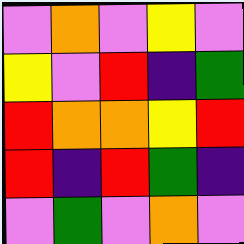[["violet", "orange", "violet", "yellow", "violet"], ["yellow", "violet", "red", "indigo", "green"], ["red", "orange", "orange", "yellow", "red"], ["red", "indigo", "red", "green", "indigo"], ["violet", "green", "violet", "orange", "violet"]]